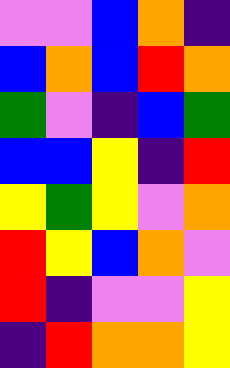[["violet", "violet", "blue", "orange", "indigo"], ["blue", "orange", "blue", "red", "orange"], ["green", "violet", "indigo", "blue", "green"], ["blue", "blue", "yellow", "indigo", "red"], ["yellow", "green", "yellow", "violet", "orange"], ["red", "yellow", "blue", "orange", "violet"], ["red", "indigo", "violet", "violet", "yellow"], ["indigo", "red", "orange", "orange", "yellow"]]